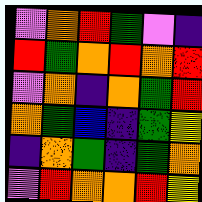[["violet", "orange", "red", "green", "violet", "indigo"], ["red", "green", "orange", "red", "orange", "red"], ["violet", "orange", "indigo", "orange", "green", "red"], ["orange", "green", "blue", "indigo", "green", "yellow"], ["indigo", "orange", "green", "indigo", "green", "orange"], ["violet", "red", "orange", "orange", "red", "yellow"]]